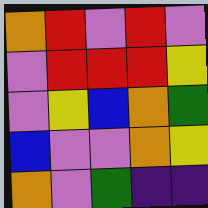[["orange", "red", "violet", "red", "violet"], ["violet", "red", "red", "red", "yellow"], ["violet", "yellow", "blue", "orange", "green"], ["blue", "violet", "violet", "orange", "yellow"], ["orange", "violet", "green", "indigo", "indigo"]]